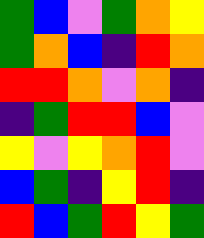[["green", "blue", "violet", "green", "orange", "yellow"], ["green", "orange", "blue", "indigo", "red", "orange"], ["red", "red", "orange", "violet", "orange", "indigo"], ["indigo", "green", "red", "red", "blue", "violet"], ["yellow", "violet", "yellow", "orange", "red", "violet"], ["blue", "green", "indigo", "yellow", "red", "indigo"], ["red", "blue", "green", "red", "yellow", "green"]]